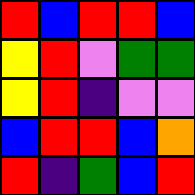[["red", "blue", "red", "red", "blue"], ["yellow", "red", "violet", "green", "green"], ["yellow", "red", "indigo", "violet", "violet"], ["blue", "red", "red", "blue", "orange"], ["red", "indigo", "green", "blue", "red"]]